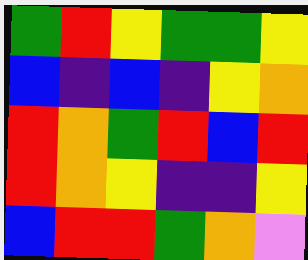[["green", "red", "yellow", "green", "green", "yellow"], ["blue", "indigo", "blue", "indigo", "yellow", "orange"], ["red", "orange", "green", "red", "blue", "red"], ["red", "orange", "yellow", "indigo", "indigo", "yellow"], ["blue", "red", "red", "green", "orange", "violet"]]